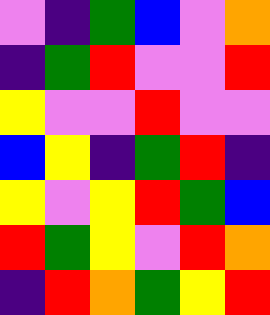[["violet", "indigo", "green", "blue", "violet", "orange"], ["indigo", "green", "red", "violet", "violet", "red"], ["yellow", "violet", "violet", "red", "violet", "violet"], ["blue", "yellow", "indigo", "green", "red", "indigo"], ["yellow", "violet", "yellow", "red", "green", "blue"], ["red", "green", "yellow", "violet", "red", "orange"], ["indigo", "red", "orange", "green", "yellow", "red"]]